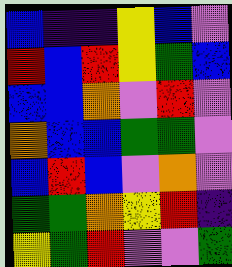[["blue", "indigo", "indigo", "yellow", "blue", "violet"], ["red", "blue", "red", "yellow", "green", "blue"], ["blue", "blue", "orange", "violet", "red", "violet"], ["orange", "blue", "blue", "green", "green", "violet"], ["blue", "red", "blue", "violet", "orange", "violet"], ["green", "green", "orange", "yellow", "red", "indigo"], ["yellow", "green", "red", "violet", "violet", "green"]]